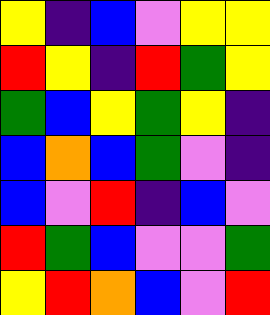[["yellow", "indigo", "blue", "violet", "yellow", "yellow"], ["red", "yellow", "indigo", "red", "green", "yellow"], ["green", "blue", "yellow", "green", "yellow", "indigo"], ["blue", "orange", "blue", "green", "violet", "indigo"], ["blue", "violet", "red", "indigo", "blue", "violet"], ["red", "green", "blue", "violet", "violet", "green"], ["yellow", "red", "orange", "blue", "violet", "red"]]